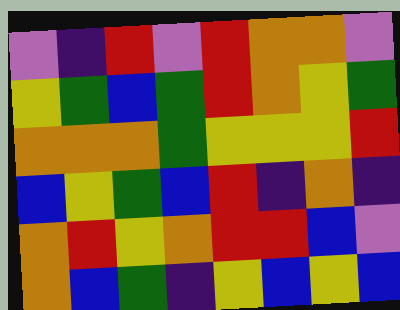[["violet", "indigo", "red", "violet", "red", "orange", "orange", "violet"], ["yellow", "green", "blue", "green", "red", "orange", "yellow", "green"], ["orange", "orange", "orange", "green", "yellow", "yellow", "yellow", "red"], ["blue", "yellow", "green", "blue", "red", "indigo", "orange", "indigo"], ["orange", "red", "yellow", "orange", "red", "red", "blue", "violet"], ["orange", "blue", "green", "indigo", "yellow", "blue", "yellow", "blue"]]